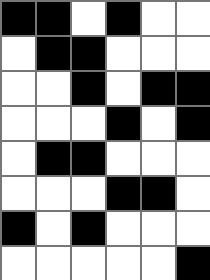[["black", "black", "white", "black", "white", "white"], ["white", "black", "black", "white", "white", "white"], ["white", "white", "black", "white", "black", "black"], ["white", "white", "white", "black", "white", "black"], ["white", "black", "black", "white", "white", "white"], ["white", "white", "white", "black", "black", "white"], ["black", "white", "black", "white", "white", "white"], ["white", "white", "white", "white", "white", "black"]]